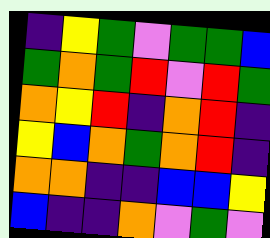[["indigo", "yellow", "green", "violet", "green", "green", "blue"], ["green", "orange", "green", "red", "violet", "red", "green"], ["orange", "yellow", "red", "indigo", "orange", "red", "indigo"], ["yellow", "blue", "orange", "green", "orange", "red", "indigo"], ["orange", "orange", "indigo", "indigo", "blue", "blue", "yellow"], ["blue", "indigo", "indigo", "orange", "violet", "green", "violet"]]